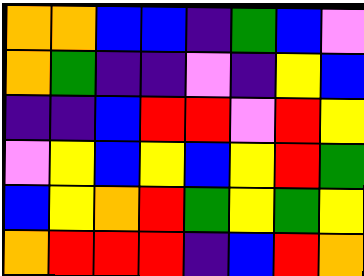[["orange", "orange", "blue", "blue", "indigo", "green", "blue", "violet"], ["orange", "green", "indigo", "indigo", "violet", "indigo", "yellow", "blue"], ["indigo", "indigo", "blue", "red", "red", "violet", "red", "yellow"], ["violet", "yellow", "blue", "yellow", "blue", "yellow", "red", "green"], ["blue", "yellow", "orange", "red", "green", "yellow", "green", "yellow"], ["orange", "red", "red", "red", "indigo", "blue", "red", "orange"]]